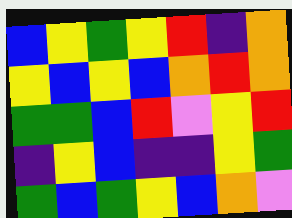[["blue", "yellow", "green", "yellow", "red", "indigo", "orange"], ["yellow", "blue", "yellow", "blue", "orange", "red", "orange"], ["green", "green", "blue", "red", "violet", "yellow", "red"], ["indigo", "yellow", "blue", "indigo", "indigo", "yellow", "green"], ["green", "blue", "green", "yellow", "blue", "orange", "violet"]]